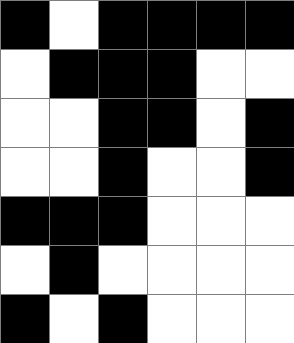[["black", "white", "black", "black", "black", "black"], ["white", "black", "black", "black", "white", "white"], ["white", "white", "black", "black", "white", "black"], ["white", "white", "black", "white", "white", "black"], ["black", "black", "black", "white", "white", "white"], ["white", "black", "white", "white", "white", "white"], ["black", "white", "black", "white", "white", "white"]]